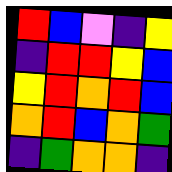[["red", "blue", "violet", "indigo", "yellow"], ["indigo", "red", "red", "yellow", "blue"], ["yellow", "red", "orange", "red", "blue"], ["orange", "red", "blue", "orange", "green"], ["indigo", "green", "orange", "orange", "indigo"]]